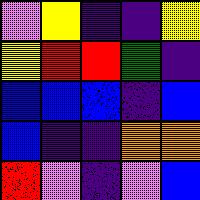[["violet", "yellow", "indigo", "indigo", "yellow"], ["yellow", "red", "red", "green", "indigo"], ["blue", "blue", "blue", "indigo", "blue"], ["blue", "indigo", "indigo", "orange", "orange"], ["red", "violet", "indigo", "violet", "blue"]]